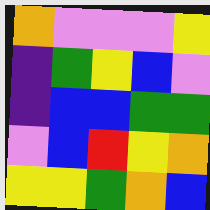[["orange", "violet", "violet", "violet", "yellow"], ["indigo", "green", "yellow", "blue", "violet"], ["indigo", "blue", "blue", "green", "green"], ["violet", "blue", "red", "yellow", "orange"], ["yellow", "yellow", "green", "orange", "blue"]]